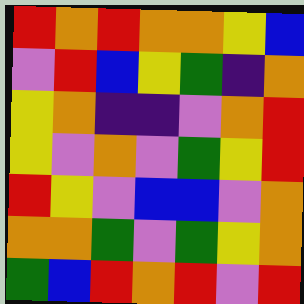[["red", "orange", "red", "orange", "orange", "yellow", "blue"], ["violet", "red", "blue", "yellow", "green", "indigo", "orange"], ["yellow", "orange", "indigo", "indigo", "violet", "orange", "red"], ["yellow", "violet", "orange", "violet", "green", "yellow", "red"], ["red", "yellow", "violet", "blue", "blue", "violet", "orange"], ["orange", "orange", "green", "violet", "green", "yellow", "orange"], ["green", "blue", "red", "orange", "red", "violet", "red"]]